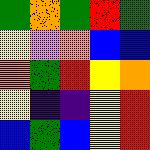[["green", "orange", "green", "red", "green"], ["yellow", "violet", "orange", "blue", "blue"], ["orange", "green", "red", "yellow", "orange"], ["yellow", "indigo", "indigo", "yellow", "red"], ["blue", "green", "blue", "yellow", "red"]]